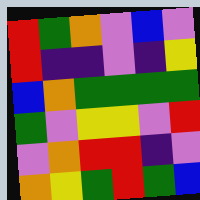[["red", "green", "orange", "violet", "blue", "violet"], ["red", "indigo", "indigo", "violet", "indigo", "yellow"], ["blue", "orange", "green", "green", "green", "green"], ["green", "violet", "yellow", "yellow", "violet", "red"], ["violet", "orange", "red", "red", "indigo", "violet"], ["orange", "yellow", "green", "red", "green", "blue"]]